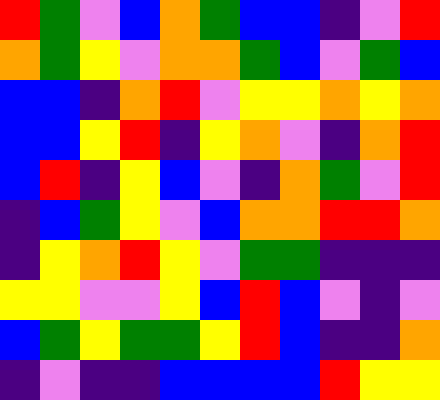[["red", "green", "violet", "blue", "orange", "green", "blue", "blue", "indigo", "violet", "red"], ["orange", "green", "yellow", "violet", "orange", "orange", "green", "blue", "violet", "green", "blue"], ["blue", "blue", "indigo", "orange", "red", "violet", "yellow", "yellow", "orange", "yellow", "orange"], ["blue", "blue", "yellow", "red", "indigo", "yellow", "orange", "violet", "indigo", "orange", "red"], ["blue", "red", "indigo", "yellow", "blue", "violet", "indigo", "orange", "green", "violet", "red"], ["indigo", "blue", "green", "yellow", "violet", "blue", "orange", "orange", "red", "red", "orange"], ["indigo", "yellow", "orange", "red", "yellow", "violet", "green", "green", "indigo", "indigo", "indigo"], ["yellow", "yellow", "violet", "violet", "yellow", "blue", "red", "blue", "violet", "indigo", "violet"], ["blue", "green", "yellow", "green", "green", "yellow", "red", "blue", "indigo", "indigo", "orange"], ["indigo", "violet", "indigo", "indigo", "blue", "blue", "blue", "blue", "red", "yellow", "yellow"]]